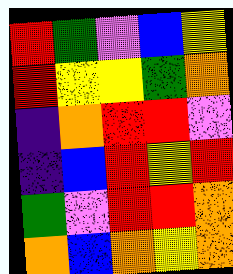[["red", "green", "violet", "blue", "yellow"], ["red", "yellow", "yellow", "green", "orange"], ["indigo", "orange", "red", "red", "violet"], ["indigo", "blue", "red", "yellow", "red"], ["green", "violet", "red", "red", "orange"], ["orange", "blue", "orange", "yellow", "orange"]]